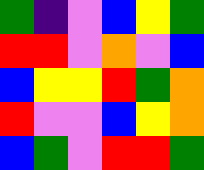[["green", "indigo", "violet", "blue", "yellow", "green"], ["red", "red", "violet", "orange", "violet", "blue"], ["blue", "yellow", "yellow", "red", "green", "orange"], ["red", "violet", "violet", "blue", "yellow", "orange"], ["blue", "green", "violet", "red", "red", "green"]]